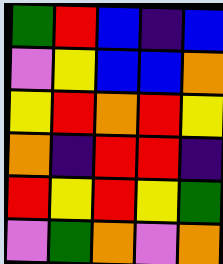[["green", "red", "blue", "indigo", "blue"], ["violet", "yellow", "blue", "blue", "orange"], ["yellow", "red", "orange", "red", "yellow"], ["orange", "indigo", "red", "red", "indigo"], ["red", "yellow", "red", "yellow", "green"], ["violet", "green", "orange", "violet", "orange"]]